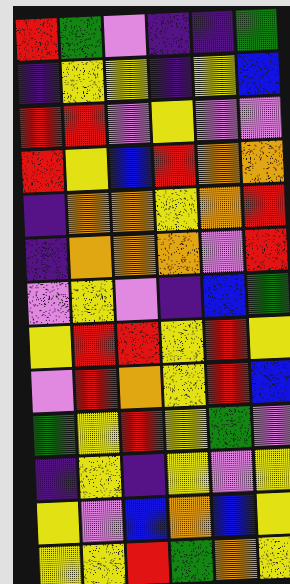[["red", "green", "violet", "indigo", "indigo", "green"], ["indigo", "yellow", "yellow", "indigo", "yellow", "blue"], ["red", "red", "violet", "yellow", "violet", "violet"], ["red", "yellow", "blue", "red", "orange", "orange"], ["indigo", "orange", "orange", "yellow", "orange", "red"], ["indigo", "orange", "orange", "orange", "violet", "red"], ["violet", "yellow", "violet", "indigo", "blue", "green"], ["yellow", "red", "red", "yellow", "red", "yellow"], ["violet", "red", "orange", "yellow", "red", "blue"], ["green", "yellow", "red", "yellow", "green", "violet"], ["indigo", "yellow", "indigo", "yellow", "violet", "yellow"], ["yellow", "violet", "blue", "orange", "blue", "yellow"], ["yellow", "yellow", "red", "green", "orange", "yellow"]]